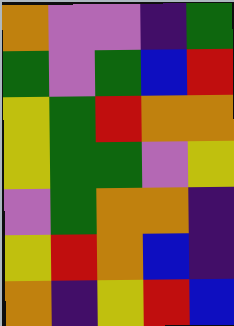[["orange", "violet", "violet", "indigo", "green"], ["green", "violet", "green", "blue", "red"], ["yellow", "green", "red", "orange", "orange"], ["yellow", "green", "green", "violet", "yellow"], ["violet", "green", "orange", "orange", "indigo"], ["yellow", "red", "orange", "blue", "indigo"], ["orange", "indigo", "yellow", "red", "blue"]]